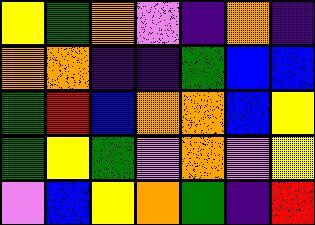[["yellow", "green", "orange", "violet", "indigo", "orange", "indigo"], ["orange", "orange", "indigo", "indigo", "green", "blue", "blue"], ["green", "red", "blue", "orange", "orange", "blue", "yellow"], ["green", "yellow", "green", "violet", "orange", "violet", "yellow"], ["violet", "blue", "yellow", "orange", "green", "indigo", "red"]]